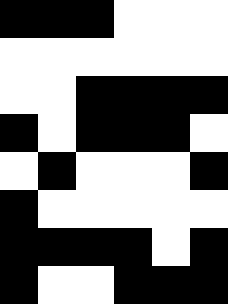[["black", "black", "black", "white", "white", "white"], ["white", "white", "white", "white", "white", "white"], ["white", "white", "black", "black", "black", "black"], ["black", "white", "black", "black", "black", "white"], ["white", "black", "white", "white", "white", "black"], ["black", "white", "white", "white", "white", "white"], ["black", "black", "black", "black", "white", "black"], ["black", "white", "white", "black", "black", "black"]]